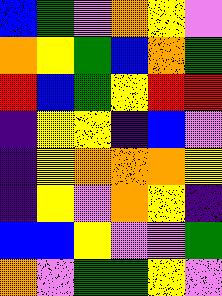[["blue", "green", "violet", "orange", "yellow", "violet"], ["orange", "yellow", "green", "blue", "orange", "green"], ["red", "blue", "green", "yellow", "red", "red"], ["indigo", "yellow", "yellow", "indigo", "blue", "violet"], ["indigo", "yellow", "orange", "orange", "orange", "yellow"], ["indigo", "yellow", "violet", "orange", "yellow", "indigo"], ["blue", "blue", "yellow", "violet", "violet", "green"], ["orange", "violet", "green", "green", "yellow", "violet"]]